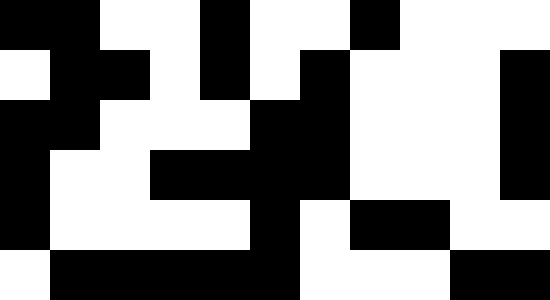[["black", "black", "white", "white", "black", "white", "white", "black", "white", "white", "white"], ["white", "black", "black", "white", "black", "white", "black", "white", "white", "white", "black"], ["black", "black", "white", "white", "white", "black", "black", "white", "white", "white", "black"], ["black", "white", "white", "black", "black", "black", "black", "white", "white", "white", "black"], ["black", "white", "white", "white", "white", "black", "white", "black", "black", "white", "white"], ["white", "black", "black", "black", "black", "black", "white", "white", "white", "black", "black"]]